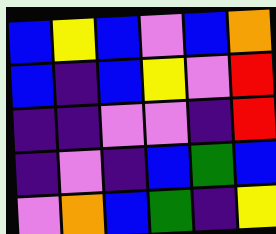[["blue", "yellow", "blue", "violet", "blue", "orange"], ["blue", "indigo", "blue", "yellow", "violet", "red"], ["indigo", "indigo", "violet", "violet", "indigo", "red"], ["indigo", "violet", "indigo", "blue", "green", "blue"], ["violet", "orange", "blue", "green", "indigo", "yellow"]]